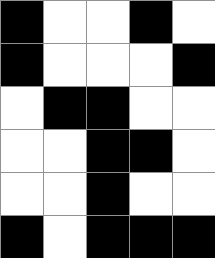[["black", "white", "white", "black", "white"], ["black", "white", "white", "white", "black"], ["white", "black", "black", "white", "white"], ["white", "white", "black", "black", "white"], ["white", "white", "black", "white", "white"], ["black", "white", "black", "black", "black"]]